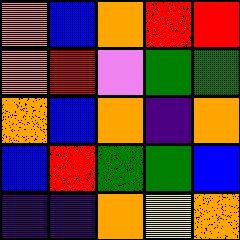[["orange", "blue", "orange", "red", "red"], ["orange", "red", "violet", "green", "green"], ["orange", "blue", "orange", "indigo", "orange"], ["blue", "red", "green", "green", "blue"], ["indigo", "indigo", "orange", "yellow", "orange"]]